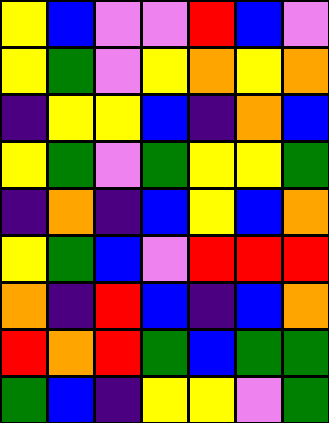[["yellow", "blue", "violet", "violet", "red", "blue", "violet"], ["yellow", "green", "violet", "yellow", "orange", "yellow", "orange"], ["indigo", "yellow", "yellow", "blue", "indigo", "orange", "blue"], ["yellow", "green", "violet", "green", "yellow", "yellow", "green"], ["indigo", "orange", "indigo", "blue", "yellow", "blue", "orange"], ["yellow", "green", "blue", "violet", "red", "red", "red"], ["orange", "indigo", "red", "blue", "indigo", "blue", "orange"], ["red", "orange", "red", "green", "blue", "green", "green"], ["green", "blue", "indigo", "yellow", "yellow", "violet", "green"]]